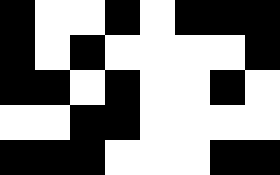[["black", "white", "white", "black", "white", "black", "black", "black"], ["black", "white", "black", "white", "white", "white", "white", "black"], ["black", "black", "white", "black", "white", "white", "black", "white"], ["white", "white", "black", "black", "white", "white", "white", "white"], ["black", "black", "black", "white", "white", "white", "black", "black"]]